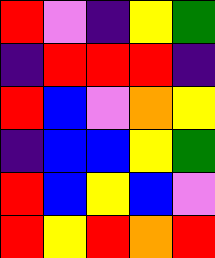[["red", "violet", "indigo", "yellow", "green"], ["indigo", "red", "red", "red", "indigo"], ["red", "blue", "violet", "orange", "yellow"], ["indigo", "blue", "blue", "yellow", "green"], ["red", "blue", "yellow", "blue", "violet"], ["red", "yellow", "red", "orange", "red"]]